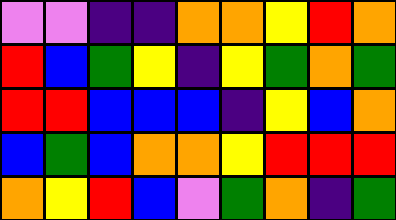[["violet", "violet", "indigo", "indigo", "orange", "orange", "yellow", "red", "orange"], ["red", "blue", "green", "yellow", "indigo", "yellow", "green", "orange", "green"], ["red", "red", "blue", "blue", "blue", "indigo", "yellow", "blue", "orange"], ["blue", "green", "blue", "orange", "orange", "yellow", "red", "red", "red"], ["orange", "yellow", "red", "blue", "violet", "green", "orange", "indigo", "green"]]